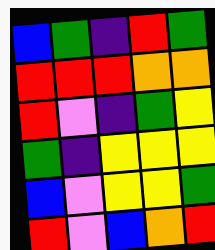[["blue", "green", "indigo", "red", "green"], ["red", "red", "red", "orange", "orange"], ["red", "violet", "indigo", "green", "yellow"], ["green", "indigo", "yellow", "yellow", "yellow"], ["blue", "violet", "yellow", "yellow", "green"], ["red", "violet", "blue", "orange", "red"]]